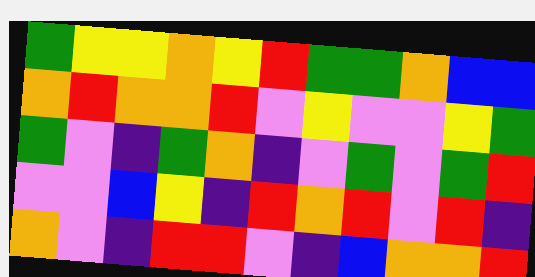[["green", "yellow", "yellow", "orange", "yellow", "red", "green", "green", "orange", "blue", "blue"], ["orange", "red", "orange", "orange", "red", "violet", "yellow", "violet", "violet", "yellow", "green"], ["green", "violet", "indigo", "green", "orange", "indigo", "violet", "green", "violet", "green", "red"], ["violet", "violet", "blue", "yellow", "indigo", "red", "orange", "red", "violet", "red", "indigo"], ["orange", "violet", "indigo", "red", "red", "violet", "indigo", "blue", "orange", "orange", "red"]]